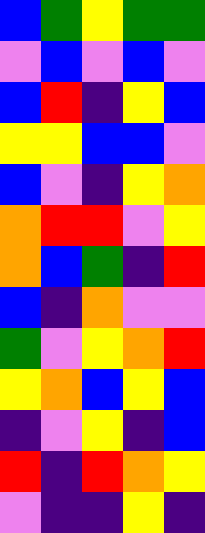[["blue", "green", "yellow", "green", "green"], ["violet", "blue", "violet", "blue", "violet"], ["blue", "red", "indigo", "yellow", "blue"], ["yellow", "yellow", "blue", "blue", "violet"], ["blue", "violet", "indigo", "yellow", "orange"], ["orange", "red", "red", "violet", "yellow"], ["orange", "blue", "green", "indigo", "red"], ["blue", "indigo", "orange", "violet", "violet"], ["green", "violet", "yellow", "orange", "red"], ["yellow", "orange", "blue", "yellow", "blue"], ["indigo", "violet", "yellow", "indigo", "blue"], ["red", "indigo", "red", "orange", "yellow"], ["violet", "indigo", "indigo", "yellow", "indigo"]]